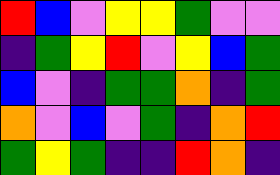[["red", "blue", "violet", "yellow", "yellow", "green", "violet", "violet"], ["indigo", "green", "yellow", "red", "violet", "yellow", "blue", "green"], ["blue", "violet", "indigo", "green", "green", "orange", "indigo", "green"], ["orange", "violet", "blue", "violet", "green", "indigo", "orange", "red"], ["green", "yellow", "green", "indigo", "indigo", "red", "orange", "indigo"]]